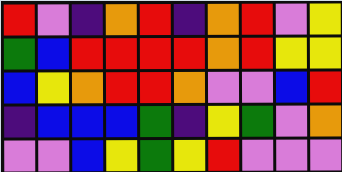[["red", "violet", "indigo", "orange", "red", "indigo", "orange", "red", "violet", "yellow"], ["green", "blue", "red", "red", "red", "red", "orange", "red", "yellow", "yellow"], ["blue", "yellow", "orange", "red", "red", "orange", "violet", "violet", "blue", "red"], ["indigo", "blue", "blue", "blue", "green", "indigo", "yellow", "green", "violet", "orange"], ["violet", "violet", "blue", "yellow", "green", "yellow", "red", "violet", "violet", "violet"]]